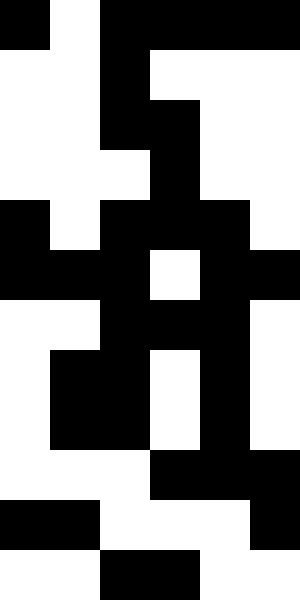[["black", "white", "black", "black", "black", "black"], ["white", "white", "black", "white", "white", "white"], ["white", "white", "black", "black", "white", "white"], ["white", "white", "white", "black", "white", "white"], ["black", "white", "black", "black", "black", "white"], ["black", "black", "black", "white", "black", "black"], ["white", "white", "black", "black", "black", "white"], ["white", "black", "black", "white", "black", "white"], ["white", "black", "black", "white", "black", "white"], ["white", "white", "white", "black", "black", "black"], ["black", "black", "white", "white", "white", "black"], ["white", "white", "black", "black", "white", "white"]]